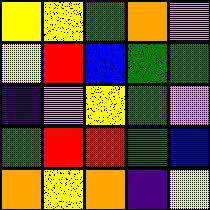[["yellow", "yellow", "green", "orange", "violet"], ["yellow", "red", "blue", "green", "green"], ["indigo", "violet", "yellow", "green", "violet"], ["green", "red", "red", "green", "blue"], ["orange", "yellow", "orange", "indigo", "yellow"]]